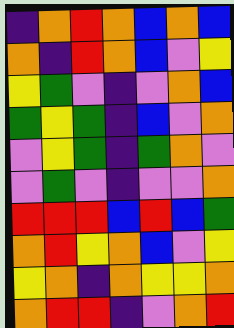[["indigo", "orange", "red", "orange", "blue", "orange", "blue"], ["orange", "indigo", "red", "orange", "blue", "violet", "yellow"], ["yellow", "green", "violet", "indigo", "violet", "orange", "blue"], ["green", "yellow", "green", "indigo", "blue", "violet", "orange"], ["violet", "yellow", "green", "indigo", "green", "orange", "violet"], ["violet", "green", "violet", "indigo", "violet", "violet", "orange"], ["red", "red", "red", "blue", "red", "blue", "green"], ["orange", "red", "yellow", "orange", "blue", "violet", "yellow"], ["yellow", "orange", "indigo", "orange", "yellow", "yellow", "orange"], ["orange", "red", "red", "indigo", "violet", "orange", "red"]]